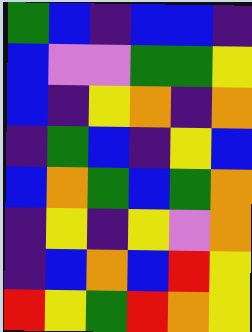[["green", "blue", "indigo", "blue", "blue", "indigo"], ["blue", "violet", "violet", "green", "green", "yellow"], ["blue", "indigo", "yellow", "orange", "indigo", "orange"], ["indigo", "green", "blue", "indigo", "yellow", "blue"], ["blue", "orange", "green", "blue", "green", "orange"], ["indigo", "yellow", "indigo", "yellow", "violet", "orange"], ["indigo", "blue", "orange", "blue", "red", "yellow"], ["red", "yellow", "green", "red", "orange", "yellow"]]